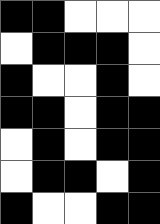[["black", "black", "white", "white", "white"], ["white", "black", "black", "black", "white"], ["black", "white", "white", "black", "white"], ["black", "black", "white", "black", "black"], ["white", "black", "white", "black", "black"], ["white", "black", "black", "white", "black"], ["black", "white", "white", "black", "black"]]